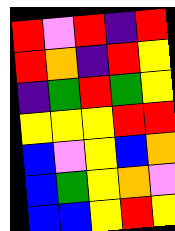[["red", "violet", "red", "indigo", "red"], ["red", "orange", "indigo", "red", "yellow"], ["indigo", "green", "red", "green", "yellow"], ["yellow", "yellow", "yellow", "red", "red"], ["blue", "violet", "yellow", "blue", "orange"], ["blue", "green", "yellow", "orange", "violet"], ["blue", "blue", "yellow", "red", "yellow"]]